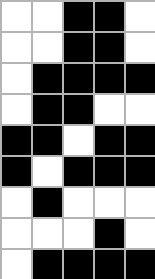[["white", "white", "black", "black", "white"], ["white", "white", "black", "black", "white"], ["white", "black", "black", "black", "black"], ["white", "black", "black", "white", "white"], ["black", "black", "white", "black", "black"], ["black", "white", "black", "black", "black"], ["white", "black", "white", "white", "white"], ["white", "white", "white", "black", "white"], ["white", "black", "black", "black", "black"]]